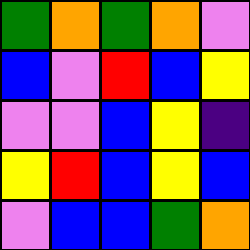[["green", "orange", "green", "orange", "violet"], ["blue", "violet", "red", "blue", "yellow"], ["violet", "violet", "blue", "yellow", "indigo"], ["yellow", "red", "blue", "yellow", "blue"], ["violet", "blue", "blue", "green", "orange"]]